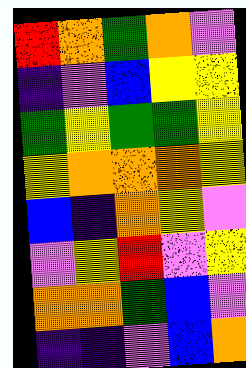[["red", "orange", "green", "orange", "violet"], ["indigo", "violet", "blue", "yellow", "yellow"], ["green", "yellow", "green", "green", "yellow"], ["yellow", "orange", "orange", "orange", "yellow"], ["blue", "indigo", "orange", "yellow", "violet"], ["violet", "yellow", "red", "violet", "yellow"], ["orange", "orange", "green", "blue", "violet"], ["indigo", "indigo", "violet", "blue", "orange"]]